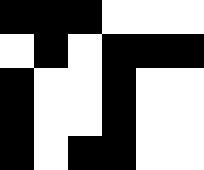[["black", "black", "black", "white", "white", "white"], ["white", "black", "white", "black", "black", "black"], ["black", "white", "white", "black", "white", "white"], ["black", "white", "white", "black", "white", "white"], ["black", "white", "black", "black", "white", "white"]]